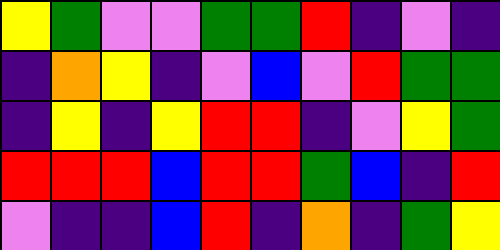[["yellow", "green", "violet", "violet", "green", "green", "red", "indigo", "violet", "indigo"], ["indigo", "orange", "yellow", "indigo", "violet", "blue", "violet", "red", "green", "green"], ["indigo", "yellow", "indigo", "yellow", "red", "red", "indigo", "violet", "yellow", "green"], ["red", "red", "red", "blue", "red", "red", "green", "blue", "indigo", "red"], ["violet", "indigo", "indigo", "blue", "red", "indigo", "orange", "indigo", "green", "yellow"]]